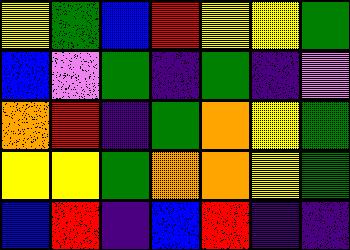[["yellow", "green", "blue", "red", "yellow", "yellow", "green"], ["blue", "violet", "green", "indigo", "green", "indigo", "violet"], ["orange", "red", "indigo", "green", "orange", "yellow", "green"], ["yellow", "yellow", "green", "orange", "orange", "yellow", "green"], ["blue", "red", "indigo", "blue", "red", "indigo", "indigo"]]